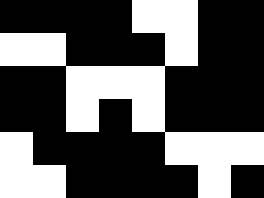[["black", "black", "black", "black", "white", "white", "black", "black"], ["white", "white", "black", "black", "black", "white", "black", "black"], ["black", "black", "white", "white", "white", "black", "black", "black"], ["black", "black", "white", "black", "white", "black", "black", "black"], ["white", "black", "black", "black", "black", "white", "white", "white"], ["white", "white", "black", "black", "black", "black", "white", "black"]]